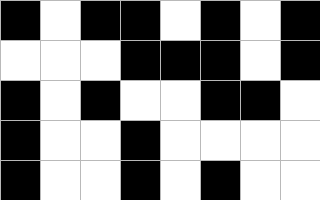[["black", "white", "black", "black", "white", "black", "white", "black"], ["white", "white", "white", "black", "black", "black", "white", "black"], ["black", "white", "black", "white", "white", "black", "black", "white"], ["black", "white", "white", "black", "white", "white", "white", "white"], ["black", "white", "white", "black", "white", "black", "white", "white"]]